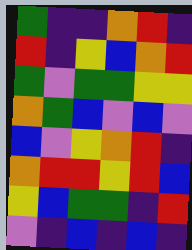[["green", "indigo", "indigo", "orange", "red", "indigo"], ["red", "indigo", "yellow", "blue", "orange", "red"], ["green", "violet", "green", "green", "yellow", "yellow"], ["orange", "green", "blue", "violet", "blue", "violet"], ["blue", "violet", "yellow", "orange", "red", "indigo"], ["orange", "red", "red", "yellow", "red", "blue"], ["yellow", "blue", "green", "green", "indigo", "red"], ["violet", "indigo", "blue", "indigo", "blue", "indigo"]]